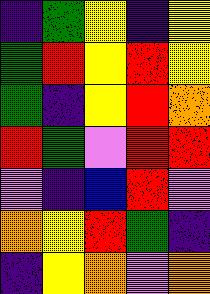[["indigo", "green", "yellow", "indigo", "yellow"], ["green", "red", "yellow", "red", "yellow"], ["green", "indigo", "yellow", "red", "orange"], ["red", "green", "violet", "red", "red"], ["violet", "indigo", "blue", "red", "violet"], ["orange", "yellow", "red", "green", "indigo"], ["indigo", "yellow", "orange", "violet", "orange"]]